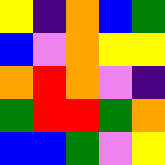[["yellow", "indigo", "orange", "blue", "green"], ["blue", "violet", "orange", "yellow", "yellow"], ["orange", "red", "orange", "violet", "indigo"], ["green", "red", "red", "green", "orange"], ["blue", "blue", "green", "violet", "yellow"]]